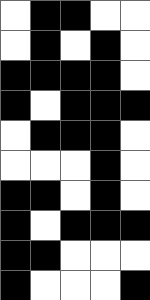[["white", "black", "black", "white", "white"], ["white", "black", "white", "black", "white"], ["black", "black", "black", "black", "white"], ["black", "white", "black", "black", "black"], ["white", "black", "black", "black", "white"], ["white", "white", "white", "black", "white"], ["black", "black", "white", "black", "white"], ["black", "white", "black", "black", "black"], ["black", "black", "white", "white", "white"], ["black", "white", "white", "white", "black"]]